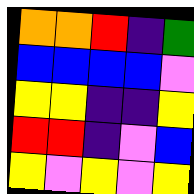[["orange", "orange", "red", "indigo", "green"], ["blue", "blue", "blue", "blue", "violet"], ["yellow", "yellow", "indigo", "indigo", "yellow"], ["red", "red", "indigo", "violet", "blue"], ["yellow", "violet", "yellow", "violet", "yellow"]]